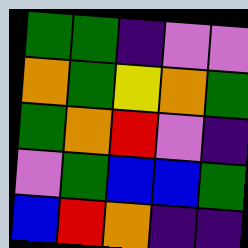[["green", "green", "indigo", "violet", "violet"], ["orange", "green", "yellow", "orange", "green"], ["green", "orange", "red", "violet", "indigo"], ["violet", "green", "blue", "blue", "green"], ["blue", "red", "orange", "indigo", "indigo"]]